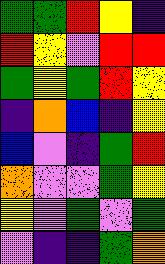[["green", "green", "red", "yellow", "indigo"], ["red", "yellow", "violet", "red", "red"], ["green", "yellow", "green", "red", "yellow"], ["indigo", "orange", "blue", "indigo", "yellow"], ["blue", "violet", "indigo", "green", "red"], ["orange", "violet", "violet", "green", "yellow"], ["yellow", "violet", "green", "violet", "green"], ["violet", "indigo", "indigo", "green", "orange"]]